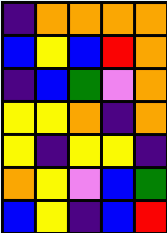[["indigo", "orange", "orange", "orange", "orange"], ["blue", "yellow", "blue", "red", "orange"], ["indigo", "blue", "green", "violet", "orange"], ["yellow", "yellow", "orange", "indigo", "orange"], ["yellow", "indigo", "yellow", "yellow", "indigo"], ["orange", "yellow", "violet", "blue", "green"], ["blue", "yellow", "indigo", "blue", "red"]]